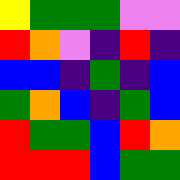[["yellow", "green", "green", "green", "violet", "violet"], ["red", "orange", "violet", "indigo", "red", "indigo"], ["blue", "blue", "indigo", "green", "indigo", "blue"], ["green", "orange", "blue", "indigo", "green", "blue"], ["red", "green", "green", "blue", "red", "orange"], ["red", "red", "red", "blue", "green", "green"]]